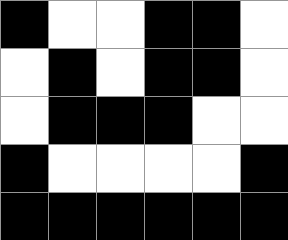[["black", "white", "white", "black", "black", "white"], ["white", "black", "white", "black", "black", "white"], ["white", "black", "black", "black", "white", "white"], ["black", "white", "white", "white", "white", "black"], ["black", "black", "black", "black", "black", "black"]]